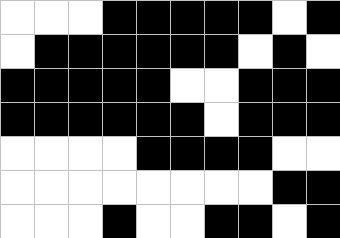[["white", "white", "white", "black", "black", "black", "black", "black", "white", "black"], ["white", "black", "black", "black", "black", "black", "black", "white", "black", "white"], ["black", "black", "black", "black", "black", "white", "white", "black", "black", "black"], ["black", "black", "black", "black", "black", "black", "white", "black", "black", "black"], ["white", "white", "white", "white", "black", "black", "black", "black", "white", "white"], ["white", "white", "white", "white", "white", "white", "white", "white", "black", "black"], ["white", "white", "white", "black", "white", "white", "black", "black", "white", "black"]]